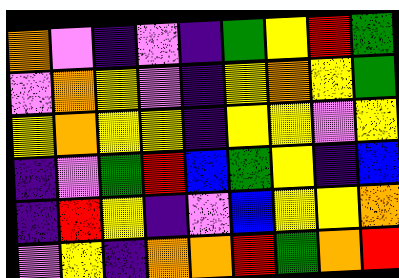[["orange", "violet", "indigo", "violet", "indigo", "green", "yellow", "red", "green"], ["violet", "orange", "yellow", "violet", "indigo", "yellow", "orange", "yellow", "green"], ["yellow", "orange", "yellow", "yellow", "indigo", "yellow", "yellow", "violet", "yellow"], ["indigo", "violet", "green", "red", "blue", "green", "yellow", "indigo", "blue"], ["indigo", "red", "yellow", "indigo", "violet", "blue", "yellow", "yellow", "orange"], ["violet", "yellow", "indigo", "orange", "orange", "red", "green", "orange", "red"]]